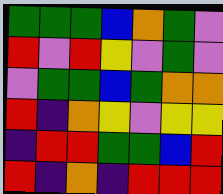[["green", "green", "green", "blue", "orange", "green", "violet"], ["red", "violet", "red", "yellow", "violet", "green", "violet"], ["violet", "green", "green", "blue", "green", "orange", "orange"], ["red", "indigo", "orange", "yellow", "violet", "yellow", "yellow"], ["indigo", "red", "red", "green", "green", "blue", "red"], ["red", "indigo", "orange", "indigo", "red", "red", "red"]]